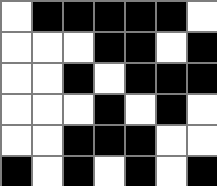[["white", "black", "black", "black", "black", "black", "white"], ["white", "white", "white", "black", "black", "white", "black"], ["white", "white", "black", "white", "black", "black", "black"], ["white", "white", "white", "black", "white", "black", "white"], ["white", "white", "black", "black", "black", "white", "white"], ["black", "white", "black", "white", "black", "white", "black"]]